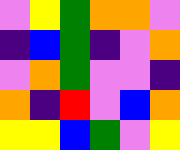[["violet", "yellow", "green", "orange", "orange", "violet"], ["indigo", "blue", "green", "indigo", "violet", "orange"], ["violet", "orange", "green", "violet", "violet", "indigo"], ["orange", "indigo", "red", "violet", "blue", "orange"], ["yellow", "yellow", "blue", "green", "violet", "yellow"]]